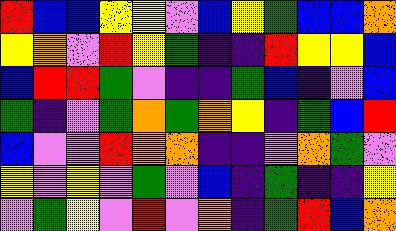[["red", "blue", "blue", "yellow", "yellow", "violet", "blue", "yellow", "green", "blue", "blue", "orange"], ["yellow", "orange", "violet", "red", "yellow", "green", "indigo", "indigo", "red", "yellow", "yellow", "blue"], ["blue", "red", "red", "green", "violet", "indigo", "indigo", "green", "blue", "indigo", "violet", "blue"], ["green", "indigo", "violet", "green", "orange", "green", "orange", "yellow", "indigo", "green", "blue", "red"], ["blue", "violet", "violet", "red", "orange", "orange", "indigo", "indigo", "violet", "orange", "green", "violet"], ["yellow", "violet", "yellow", "violet", "green", "violet", "blue", "indigo", "green", "indigo", "indigo", "yellow"], ["violet", "green", "yellow", "violet", "red", "violet", "orange", "indigo", "green", "red", "blue", "orange"]]